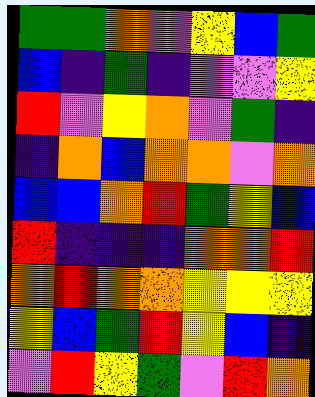[["green", "green", "orange", "violet", "yellow", "blue", "green"], ["blue", "indigo", "green", "indigo", "violet", "violet", "yellow"], ["red", "violet", "yellow", "orange", "violet", "green", "indigo"], ["indigo", "orange", "blue", "orange", "orange", "violet", "orange"], ["blue", "blue", "orange", "red", "green", "yellow", "blue"], ["red", "indigo", "indigo", "indigo", "orange", "orange", "red"], ["orange", "red", "orange", "orange", "yellow", "yellow", "yellow"], ["yellow", "blue", "green", "red", "yellow", "blue", "indigo"], ["violet", "red", "yellow", "green", "violet", "red", "orange"]]